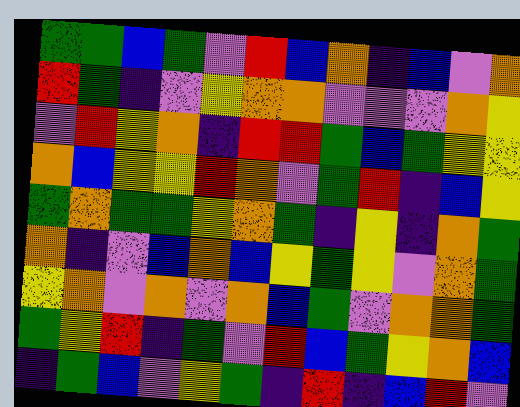[["green", "green", "blue", "green", "violet", "red", "blue", "orange", "indigo", "blue", "violet", "orange"], ["red", "green", "indigo", "violet", "yellow", "orange", "orange", "violet", "violet", "violet", "orange", "yellow"], ["violet", "red", "yellow", "orange", "indigo", "red", "red", "green", "blue", "green", "yellow", "yellow"], ["orange", "blue", "yellow", "yellow", "red", "orange", "violet", "green", "red", "indigo", "blue", "yellow"], ["green", "orange", "green", "green", "yellow", "orange", "green", "indigo", "yellow", "indigo", "orange", "green"], ["orange", "indigo", "violet", "blue", "orange", "blue", "yellow", "green", "yellow", "violet", "orange", "green"], ["yellow", "orange", "violet", "orange", "violet", "orange", "blue", "green", "violet", "orange", "orange", "green"], ["green", "yellow", "red", "indigo", "green", "violet", "red", "blue", "green", "yellow", "orange", "blue"], ["indigo", "green", "blue", "violet", "yellow", "green", "indigo", "red", "indigo", "blue", "red", "violet"]]